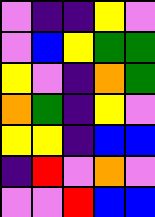[["violet", "indigo", "indigo", "yellow", "violet"], ["violet", "blue", "yellow", "green", "green"], ["yellow", "violet", "indigo", "orange", "green"], ["orange", "green", "indigo", "yellow", "violet"], ["yellow", "yellow", "indigo", "blue", "blue"], ["indigo", "red", "violet", "orange", "violet"], ["violet", "violet", "red", "blue", "blue"]]